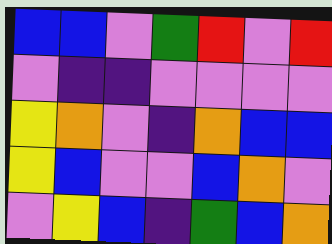[["blue", "blue", "violet", "green", "red", "violet", "red"], ["violet", "indigo", "indigo", "violet", "violet", "violet", "violet"], ["yellow", "orange", "violet", "indigo", "orange", "blue", "blue"], ["yellow", "blue", "violet", "violet", "blue", "orange", "violet"], ["violet", "yellow", "blue", "indigo", "green", "blue", "orange"]]